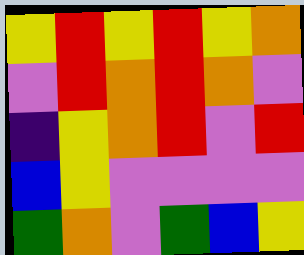[["yellow", "red", "yellow", "red", "yellow", "orange"], ["violet", "red", "orange", "red", "orange", "violet"], ["indigo", "yellow", "orange", "red", "violet", "red"], ["blue", "yellow", "violet", "violet", "violet", "violet"], ["green", "orange", "violet", "green", "blue", "yellow"]]